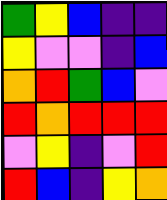[["green", "yellow", "blue", "indigo", "indigo"], ["yellow", "violet", "violet", "indigo", "blue"], ["orange", "red", "green", "blue", "violet"], ["red", "orange", "red", "red", "red"], ["violet", "yellow", "indigo", "violet", "red"], ["red", "blue", "indigo", "yellow", "orange"]]